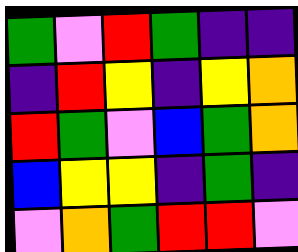[["green", "violet", "red", "green", "indigo", "indigo"], ["indigo", "red", "yellow", "indigo", "yellow", "orange"], ["red", "green", "violet", "blue", "green", "orange"], ["blue", "yellow", "yellow", "indigo", "green", "indigo"], ["violet", "orange", "green", "red", "red", "violet"]]